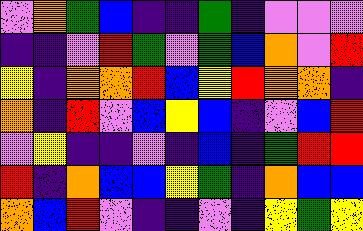[["violet", "orange", "green", "blue", "indigo", "indigo", "green", "indigo", "violet", "violet", "violet"], ["indigo", "indigo", "violet", "red", "green", "violet", "green", "blue", "orange", "violet", "red"], ["yellow", "indigo", "orange", "orange", "red", "blue", "yellow", "red", "orange", "orange", "indigo"], ["orange", "indigo", "red", "violet", "blue", "yellow", "blue", "indigo", "violet", "blue", "red"], ["violet", "yellow", "indigo", "indigo", "violet", "indigo", "blue", "indigo", "green", "red", "red"], ["red", "indigo", "orange", "blue", "blue", "yellow", "green", "indigo", "orange", "blue", "blue"], ["orange", "blue", "red", "violet", "indigo", "indigo", "violet", "indigo", "yellow", "green", "yellow"]]